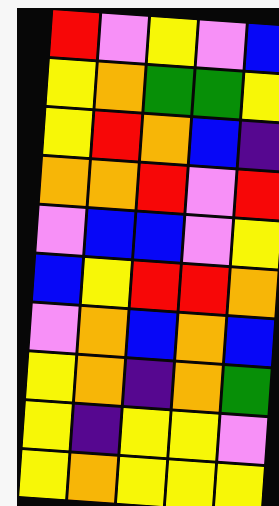[["red", "violet", "yellow", "violet", "blue"], ["yellow", "orange", "green", "green", "yellow"], ["yellow", "red", "orange", "blue", "indigo"], ["orange", "orange", "red", "violet", "red"], ["violet", "blue", "blue", "violet", "yellow"], ["blue", "yellow", "red", "red", "orange"], ["violet", "orange", "blue", "orange", "blue"], ["yellow", "orange", "indigo", "orange", "green"], ["yellow", "indigo", "yellow", "yellow", "violet"], ["yellow", "orange", "yellow", "yellow", "yellow"]]